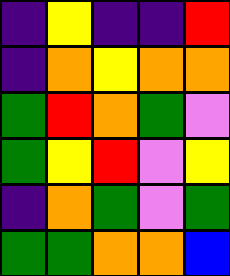[["indigo", "yellow", "indigo", "indigo", "red"], ["indigo", "orange", "yellow", "orange", "orange"], ["green", "red", "orange", "green", "violet"], ["green", "yellow", "red", "violet", "yellow"], ["indigo", "orange", "green", "violet", "green"], ["green", "green", "orange", "orange", "blue"]]